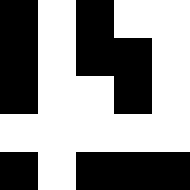[["black", "white", "black", "white", "white"], ["black", "white", "black", "black", "white"], ["black", "white", "white", "black", "white"], ["white", "white", "white", "white", "white"], ["black", "white", "black", "black", "black"]]